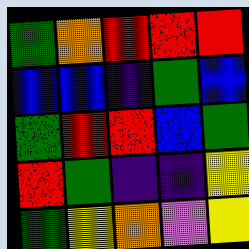[["green", "orange", "red", "red", "red"], ["blue", "blue", "indigo", "green", "blue"], ["green", "red", "red", "blue", "green"], ["red", "green", "indigo", "indigo", "yellow"], ["green", "yellow", "orange", "violet", "yellow"]]